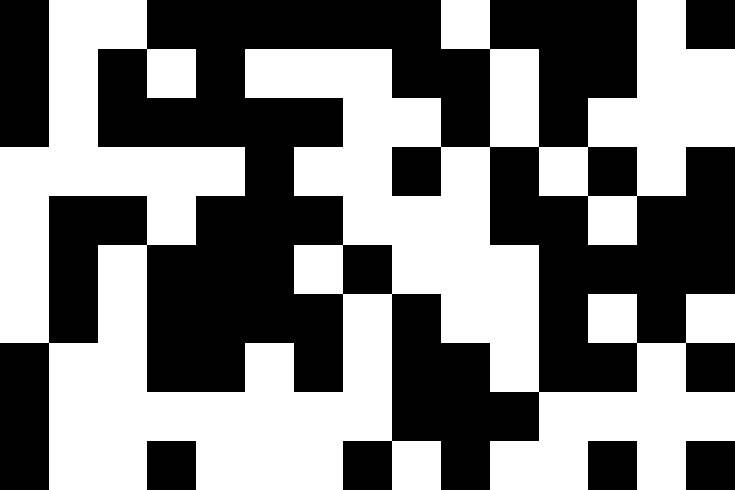[["black", "white", "white", "black", "black", "black", "black", "black", "black", "white", "black", "black", "black", "white", "black"], ["black", "white", "black", "white", "black", "white", "white", "white", "black", "black", "white", "black", "black", "white", "white"], ["black", "white", "black", "black", "black", "black", "black", "white", "white", "black", "white", "black", "white", "white", "white"], ["white", "white", "white", "white", "white", "black", "white", "white", "black", "white", "black", "white", "black", "white", "black"], ["white", "black", "black", "white", "black", "black", "black", "white", "white", "white", "black", "black", "white", "black", "black"], ["white", "black", "white", "black", "black", "black", "white", "black", "white", "white", "white", "black", "black", "black", "black"], ["white", "black", "white", "black", "black", "black", "black", "white", "black", "white", "white", "black", "white", "black", "white"], ["black", "white", "white", "black", "black", "white", "black", "white", "black", "black", "white", "black", "black", "white", "black"], ["black", "white", "white", "white", "white", "white", "white", "white", "black", "black", "black", "white", "white", "white", "white"], ["black", "white", "white", "black", "white", "white", "white", "black", "white", "black", "white", "white", "black", "white", "black"]]